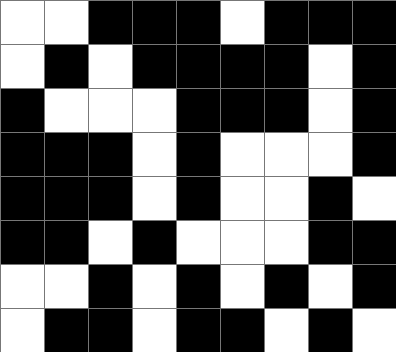[["white", "white", "black", "black", "black", "white", "black", "black", "black"], ["white", "black", "white", "black", "black", "black", "black", "white", "black"], ["black", "white", "white", "white", "black", "black", "black", "white", "black"], ["black", "black", "black", "white", "black", "white", "white", "white", "black"], ["black", "black", "black", "white", "black", "white", "white", "black", "white"], ["black", "black", "white", "black", "white", "white", "white", "black", "black"], ["white", "white", "black", "white", "black", "white", "black", "white", "black"], ["white", "black", "black", "white", "black", "black", "white", "black", "white"]]